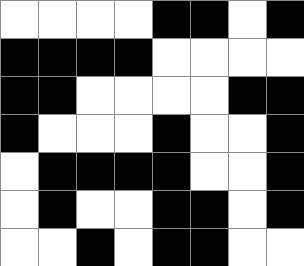[["white", "white", "white", "white", "black", "black", "white", "black"], ["black", "black", "black", "black", "white", "white", "white", "white"], ["black", "black", "white", "white", "white", "white", "black", "black"], ["black", "white", "white", "white", "black", "white", "white", "black"], ["white", "black", "black", "black", "black", "white", "white", "black"], ["white", "black", "white", "white", "black", "black", "white", "black"], ["white", "white", "black", "white", "black", "black", "white", "white"]]